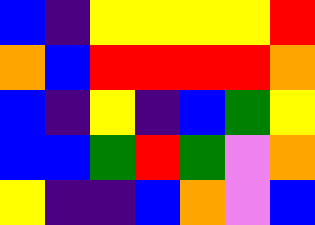[["blue", "indigo", "yellow", "yellow", "yellow", "yellow", "red"], ["orange", "blue", "red", "red", "red", "red", "orange"], ["blue", "indigo", "yellow", "indigo", "blue", "green", "yellow"], ["blue", "blue", "green", "red", "green", "violet", "orange"], ["yellow", "indigo", "indigo", "blue", "orange", "violet", "blue"]]